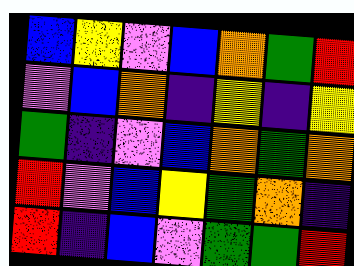[["blue", "yellow", "violet", "blue", "orange", "green", "red"], ["violet", "blue", "orange", "indigo", "yellow", "indigo", "yellow"], ["green", "indigo", "violet", "blue", "orange", "green", "orange"], ["red", "violet", "blue", "yellow", "green", "orange", "indigo"], ["red", "indigo", "blue", "violet", "green", "green", "red"]]